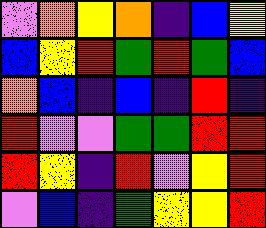[["violet", "orange", "yellow", "orange", "indigo", "blue", "yellow"], ["blue", "yellow", "red", "green", "red", "green", "blue"], ["orange", "blue", "indigo", "blue", "indigo", "red", "indigo"], ["red", "violet", "violet", "green", "green", "red", "red"], ["red", "yellow", "indigo", "red", "violet", "yellow", "red"], ["violet", "blue", "indigo", "green", "yellow", "yellow", "red"]]